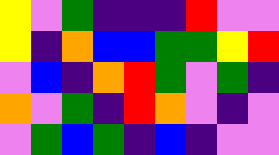[["yellow", "violet", "green", "indigo", "indigo", "indigo", "red", "violet", "violet"], ["yellow", "indigo", "orange", "blue", "blue", "green", "green", "yellow", "red"], ["violet", "blue", "indigo", "orange", "red", "green", "violet", "green", "indigo"], ["orange", "violet", "green", "indigo", "red", "orange", "violet", "indigo", "violet"], ["violet", "green", "blue", "green", "indigo", "blue", "indigo", "violet", "violet"]]